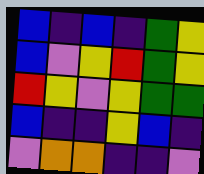[["blue", "indigo", "blue", "indigo", "green", "yellow"], ["blue", "violet", "yellow", "red", "green", "yellow"], ["red", "yellow", "violet", "yellow", "green", "green"], ["blue", "indigo", "indigo", "yellow", "blue", "indigo"], ["violet", "orange", "orange", "indigo", "indigo", "violet"]]